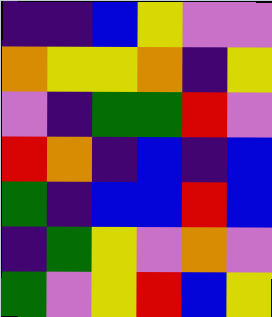[["indigo", "indigo", "blue", "yellow", "violet", "violet"], ["orange", "yellow", "yellow", "orange", "indigo", "yellow"], ["violet", "indigo", "green", "green", "red", "violet"], ["red", "orange", "indigo", "blue", "indigo", "blue"], ["green", "indigo", "blue", "blue", "red", "blue"], ["indigo", "green", "yellow", "violet", "orange", "violet"], ["green", "violet", "yellow", "red", "blue", "yellow"]]